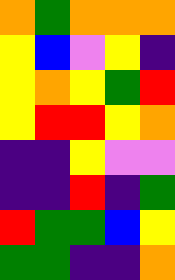[["orange", "green", "orange", "orange", "orange"], ["yellow", "blue", "violet", "yellow", "indigo"], ["yellow", "orange", "yellow", "green", "red"], ["yellow", "red", "red", "yellow", "orange"], ["indigo", "indigo", "yellow", "violet", "violet"], ["indigo", "indigo", "red", "indigo", "green"], ["red", "green", "green", "blue", "yellow"], ["green", "green", "indigo", "indigo", "orange"]]